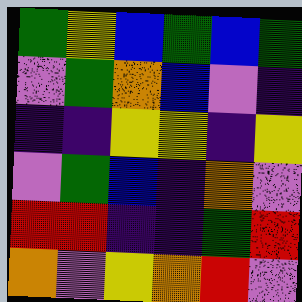[["green", "yellow", "blue", "green", "blue", "green"], ["violet", "green", "orange", "blue", "violet", "indigo"], ["indigo", "indigo", "yellow", "yellow", "indigo", "yellow"], ["violet", "green", "blue", "indigo", "orange", "violet"], ["red", "red", "indigo", "indigo", "green", "red"], ["orange", "violet", "yellow", "orange", "red", "violet"]]